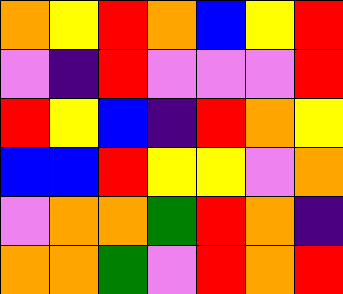[["orange", "yellow", "red", "orange", "blue", "yellow", "red"], ["violet", "indigo", "red", "violet", "violet", "violet", "red"], ["red", "yellow", "blue", "indigo", "red", "orange", "yellow"], ["blue", "blue", "red", "yellow", "yellow", "violet", "orange"], ["violet", "orange", "orange", "green", "red", "orange", "indigo"], ["orange", "orange", "green", "violet", "red", "orange", "red"]]